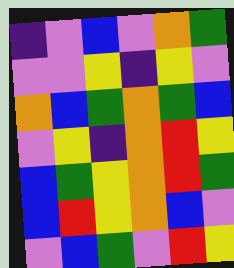[["indigo", "violet", "blue", "violet", "orange", "green"], ["violet", "violet", "yellow", "indigo", "yellow", "violet"], ["orange", "blue", "green", "orange", "green", "blue"], ["violet", "yellow", "indigo", "orange", "red", "yellow"], ["blue", "green", "yellow", "orange", "red", "green"], ["blue", "red", "yellow", "orange", "blue", "violet"], ["violet", "blue", "green", "violet", "red", "yellow"]]